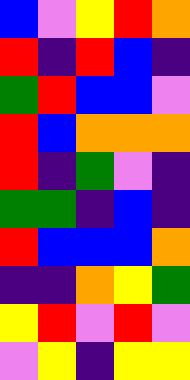[["blue", "violet", "yellow", "red", "orange"], ["red", "indigo", "red", "blue", "indigo"], ["green", "red", "blue", "blue", "violet"], ["red", "blue", "orange", "orange", "orange"], ["red", "indigo", "green", "violet", "indigo"], ["green", "green", "indigo", "blue", "indigo"], ["red", "blue", "blue", "blue", "orange"], ["indigo", "indigo", "orange", "yellow", "green"], ["yellow", "red", "violet", "red", "violet"], ["violet", "yellow", "indigo", "yellow", "yellow"]]